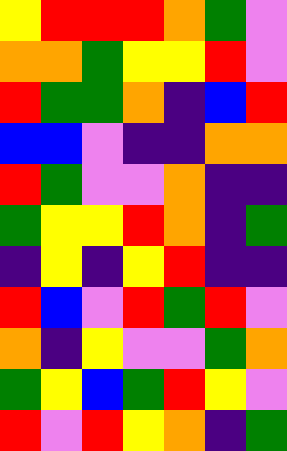[["yellow", "red", "red", "red", "orange", "green", "violet"], ["orange", "orange", "green", "yellow", "yellow", "red", "violet"], ["red", "green", "green", "orange", "indigo", "blue", "red"], ["blue", "blue", "violet", "indigo", "indigo", "orange", "orange"], ["red", "green", "violet", "violet", "orange", "indigo", "indigo"], ["green", "yellow", "yellow", "red", "orange", "indigo", "green"], ["indigo", "yellow", "indigo", "yellow", "red", "indigo", "indigo"], ["red", "blue", "violet", "red", "green", "red", "violet"], ["orange", "indigo", "yellow", "violet", "violet", "green", "orange"], ["green", "yellow", "blue", "green", "red", "yellow", "violet"], ["red", "violet", "red", "yellow", "orange", "indigo", "green"]]